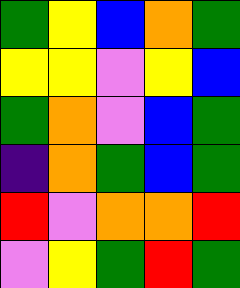[["green", "yellow", "blue", "orange", "green"], ["yellow", "yellow", "violet", "yellow", "blue"], ["green", "orange", "violet", "blue", "green"], ["indigo", "orange", "green", "blue", "green"], ["red", "violet", "orange", "orange", "red"], ["violet", "yellow", "green", "red", "green"]]